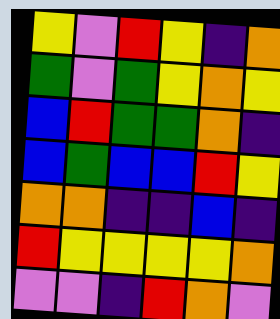[["yellow", "violet", "red", "yellow", "indigo", "orange"], ["green", "violet", "green", "yellow", "orange", "yellow"], ["blue", "red", "green", "green", "orange", "indigo"], ["blue", "green", "blue", "blue", "red", "yellow"], ["orange", "orange", "indigo", "indigo", "blue", "indigo"], ["red", "yellow", "yellow", "yellow", "yellow", "orange"], ["violet", "violet", "indigo", "red", "orange", "violet"]]